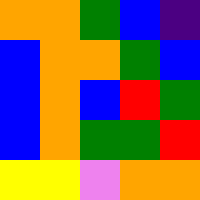[["orange", "orange", "green", "blue", "indigo"], ["blue", "orange", "orange", "green", "blue"], ["blue", "orange", "blue", "red", "green"], ["blue", "orange", "green", "green", "red"], ["yellow", "yellow", "violet", "orange", "orange"]]